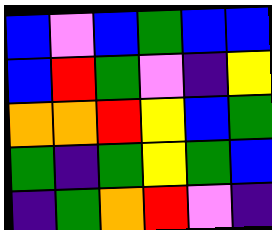[["blue", "violet", "blue", "green", "blue", "blue"], ["blue", "red", "green", "violet", "indigo", "yellow"], ["orange", "orange", "red", "yellow", "blue", "green"], ["green", "indigo", "green", "yellow", "green", "blue"], ["indigo", "green", "orange", "red", "violet", "indigo"]]